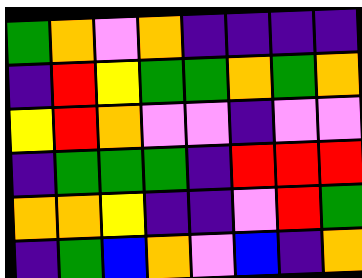[["green", "orange", "violet", "orange", "indigo", "indigo", "indigo", "indigo"], ["indigo", "red", "yellow", "green", "green", "orange", "green", "orange"], ["yellow", "red", "orange", "violet", "violet", "indigo", "violet", "violet"], ["indigo", "green", "green", "green", "indigo", "red", "red", "red"], ["orange", "orange", "yellow", "indigo", "indigo", "violet", "red", "green"], ["indigo", "green", "blue", "orange", "violet", "blue", "indigo", "orange"]]